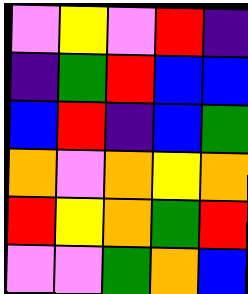[["violet", "yellow", "violet", "red", "indigo"], ["indigo", "green", "red", "blue", "blue"], ["blue", "red", "indigo", "blue", "green"], ["orange", "violet", "orange", "yellow", "orange"], ["red", "yellow", "orange", "green", "red"], ["violet", "violet", "green", "orange", "blue"]]